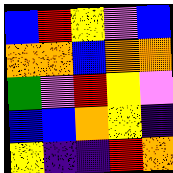[["blue", "red", "yellow", "violet", "blue"], ["orange", "orange", "blue", "orange", "orange"], ["green", "violet", "red", "yellow", "violet"], ["blue", "blue", "orange", "yellow", "indigo"], ["yellow", "indigo", "indigo", "red", "orange"]]